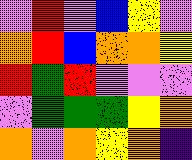[["violet", "red", "violet", "blue", "yellow", "violet"], ["orange", "red", "blue", "orange", "orange", "yellow"], ["red", "green", "red", "violet", "violet", "violet"], ["violet", "green", "green", "green", "yellow", "orange"], ["orange", "violet", "orange", "yellow", "orange", "indigo"]]